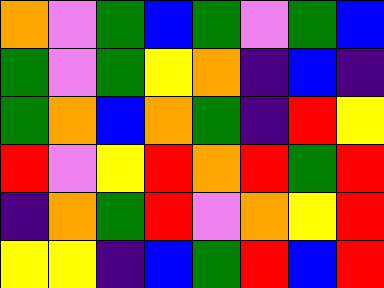[["orange", "violet", "green", "blue", "green", "violet", "green", "blue"], ["green", "violet", "green", "yellow", "orange", "indigo", "blue", "indigo"], ["green", "orange", "blue", "orange", "green", "indigo", "red", "yellow"], ["red", "violet", "yellow", "red", "orange", "red", "green", "red"], ["indigo", "orange", "green", "red", "violet", "orange", "yellow", "red"], ["yellow", "yellow", "indigo", "blue", "green", "red", "blue", "red"]]